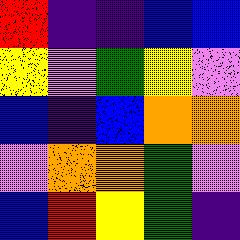[["red", "indigo", "indigo", "blue", "blue"], ["yellow", "violet", "green", "yellow", "violet"], ["blue", "indigo", "blue", "orange", "orange"], ["violet", "orange", "orange", "green", "violet"], ["blue", "red", "yellow", "green", "indigo"]]